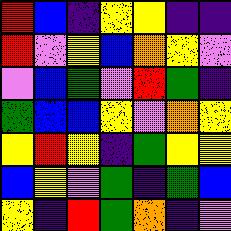[["red", "blue", "indigo", "yellow", "yellow", "indigo", "indigo"], ["red", "violet", "yellow", "blue", "orange", "yellow", "violet"], ["violet", "blue", "green", "violet", "red", "green", "indigo"], ["green", "blue", "blue", "yellow", "violet", "orange", "yellow"], ["yellow", "red", "yellow", "indigo", "green", "yellow", "yellow"], ["blue", "yellow", "violet", "green", "indigo", "green", "blue"], ["yellow", "indigo", "red", "green", "orange", "indigo", "violet"]]